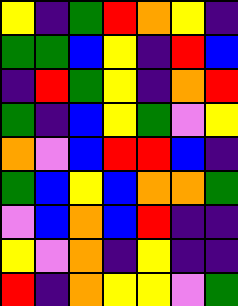[["yellow", "indigo", "green", "red", "orange", "yellow", "indigo"], ["green", "green", "blue", "yellow", "indigo", "red", "blue"], ["indigo", "red", "green", "yellow", "indigo", "orange", "red"], ["green", "indigo", "blue", "yellow", "green", "violet", "yellow"], ["orange", "violet", "blue", "red", "red", "blue", "indigo"], ["green", "blue", "yellow", "blue", "orange", "orange", "green"], ["violet", "blue", "orange", "blue", "red", "indigo", "indigo"], ["yellow", "violet", "orange", "indigo", "yellow", "indigo", "indigo"], ["red", "indigo", "orange", "yellow", "yellow", "violet", "green"]]